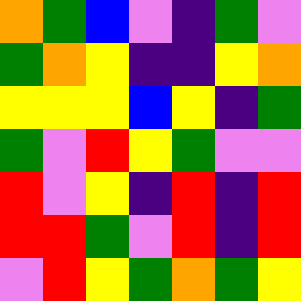[["orange", "green", "blue", "violet", "indigo", "green", "violet"], ["green", "orange", "yellow", "indigo", "indigo", "yellow", "orange"], ["yellow", "yellow", "yellow", "blue", "yellow", "indigo", "green"], ["green", "violet", "red", "yellow", "green", "violet", "violet"], ["red", "violet", "yellow", "indigo", "red", "indigo", "red"], ["red", "red", "green", "violet", "red", "indigo", "red"], ["violet", "red", "yellow", "green", "orange", "green", "yellow"]]